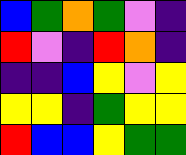[["blue", "green", "orange", "green", "violet", "indigo"], ["red", "violet", "indigo", "red", "orange", "indigo"], ["indigo", "indigo", "blue", "yellow", "violet", "yellow"], ["yellow", "yellow", "indigo", "green", "yellow", "yellow"], ["red", "blue", "blue", "yellow", "green", "green"]]